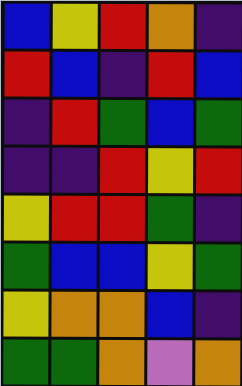[["blue", "yellow", "red", "orange", "indigo"], ["red", "blue", "indigo", "red", "blue"], ["indigo", "red", "green", "blue", "green"], ["indigo", "indigo", "red", "yellow", "red"], ["yellow", "red", "red", "green", "indigo"], ["green", "blue", "blue", "yellow", "green"], ["yellow", "orange", "orange", "blue", "indigo"], ["green", "green", "orange", "violet", "orange"]]